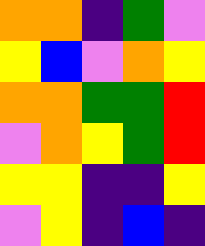[["orange", "orange", "indigo", "green", "violet"], ["yellow", "blue", "violet", "orange", "yellow"], ["orange", "orange", "green", "green", "red"], ["violet", "orange", "yellow", "green", "red"], ["yellow", "yellow", "indigo", "indigo", "yellow"], ["violet", "yellow", "indigo", "blue", "indigo"]]